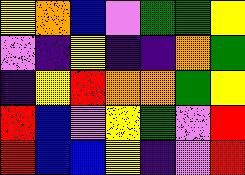[["yellow", "orange", "blue", "violet", "green", "green", "yellow"], ["violet", "indigo", "yellow", "indigo", "indigo", "orange", "green"], ["indigo", "yellow", "red", "orange", "orange", "green", "yellow"], ["red", "blue", "violet", "yellow", "green", "violet", "red"], ["red", "blue", "blue", "yellow", "indigo", "violet", "red"]]